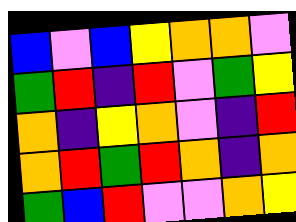[["blue", "violet", "blue", "yellow", "orange", "orange", "violet"], ["green", "red", "indigo", "red", "violet", "green", "yellow"], ["orange", "indigo", "yellow", "orange", "violet", "indigo", "red"], ["orange", "red", "green", "red", "orange", "indigo", "orange"], ["green", "blue", "red", "violet", "violet", "orange", "yellow"]]